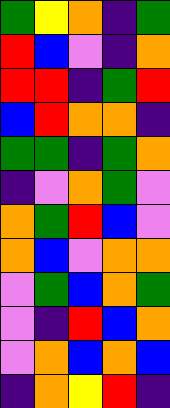[["green", "yellow", "orange", "indigo", "green"], ["red", "blue", "violet", "indigo", "orange"], ["red", "red", "indigo", "green", "red"], ["blue", "red", "orange", "orange", "indigo"], ["green", "green", "indigo", "green", "orange"], ["indigo", "violet", "orange", "green", "violet"], ["orange", "green", "red", "blue", "violet"], ["orange", "blue", "violet", "orange", "orange"], ["violet", "green", "blue", "orange", "green"], ["violet", "indigo", "red", "blue", "orange"], ["violet", "orange", "blue", "orange", "blue"], ["indigo", "orange", "yellow", "red", "indigo"]]